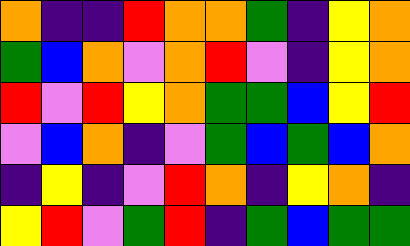[["orange", "indigo", "indigo", "red", "orange", "orange", "green", "indigo", "yellow", "orange"], ["green", "blue", "orange", "violet", "orange", "red", "violet", "indigo", "yellow", "orange"], ["red", "violet", "red", "yellow", "orange", "green", "green", "blue", "yellow", "red"], ["violet", "blue", "orange", "indigo", "violet", "green", "blue", "green", "blue", "orange"], ["indigo", "yellow", "indigo", "violet", "red", "orange", "indigo", "yellow", "orange", "indigo"], ["yellow", "red", "violet", "green", "red", "indigo", "green", "blue", "green", "green"]]